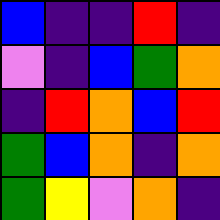[["blue", "indigo", "indigo", "red", "indigo"], ["violet", "indigo", "blue", "green", "orange"], ["indigo", "red", "orange", "blue", "red"], ["green", "blue", "orange", "indigo", "orange"], ["green", "yellow", "violet", "orange", "indigo"]]